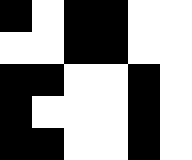[["black", "white", "black", "black", "white", "white"], ["white", "white", "black", "black", "white", "white"], ["black", "black", "white", "white", "black", "white"], ["black", "white", "white", "white", "black", "white"], ["black", "black", "white", "white", "black", "white"]]